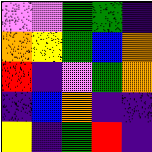[["violet", "violet", "green", "green", "indigo"], ["orange", "yellow", "green", "blue", "orange"], ["red", "indigo", "violet", "green", "orange"], ["indigo", "blue", "orange", "indigo", "indigo"], ["yellow", "indigo", "green", "red", "indigo"]]